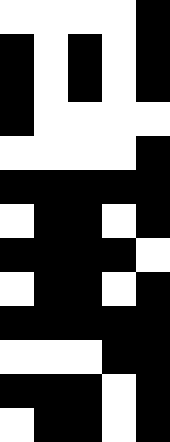[["white", "white", "white", "white", "black"], ["black", "white", "black", "white", "black"], ["black", "white", "black", "white", "black"], ["black", "white", "white", "white", "white"], ["white", "white", "white", "white", "black"], ["black", "black", "black", "black", "black"], ["white", "black", "black", "white", "black"], ["black", "black", "black", "black", "white"], ["white", "black", "black", "white", "black"], ["black", "black", "black", "black", "black"], ["white", "white", "white", "black", "black"], ["black", "black", "black", "white", "black"], ["white", "black", "black", "white", "black"]]